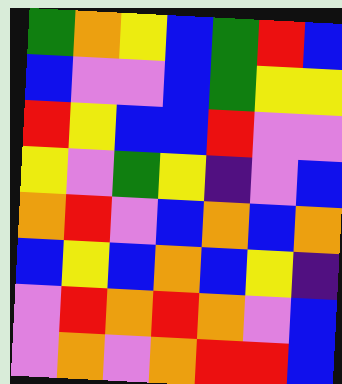[["green", "orange", "yellow", "blue", "green", "red", "blue"], ["blue", "violet", "violet", "blue", "green", "yellow", "yellow"], ["red", "yellow", "blue", "blue", "red", "violet", "violet"], ["yellow", "violet", "green", "yellow", "indigo", "violet", "blue"], ["orange", "red", "violet", "blue", "orange", "blue", "orange"], ["blue", "yellow", "blue", "orange", "blue", "yellow", "indigo"], ["violet", "red", "orange", "red", "orange", "violet", "blue"], ["violet", "orange", "violet", "orange", "red", "red", "blue"]]